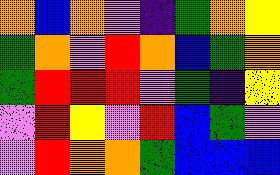[["orange", "blue", "orange", "violet", "indigo", "green", "orange", "yellow"], ["green", "orange", "violet", "red", "orange", "blue", "green", "orange"], ["green", "red", "red", "red", "violet", "green", "indigo", "yellow"], ["violet", "red", "yellow", "violet", "red", "blue", "green", "violet"], ["violet", "red", "orange", "orange", "green", "blue", "blue", "blue"]]